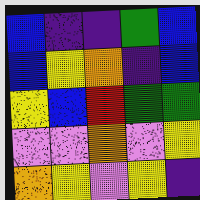[["blue", "indigo", "indigo", "green", "blue"], ["blue", "yellow", "orange", "indigo", "blue"], ["yellow", "blue", "red", "green", "green"], ["violet", "violet", "orange", "violet", "yellow"], ["orange", "yellow", "violet", "yellow", "indigo"]]